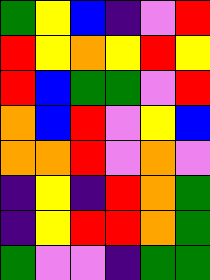[["green", "yellow", "blue", "indigo", "violet", "red"], ["red", "yellow", "orange", "yellow", "red", "yellow"], ["red", "blue", "green", "green", "violet", "red"], ["orange", "blue", "red", "violet", "yellow", "blue"], ["orange", "orange", "red", "violet", "orange", "violet"], ["indigo", "yellow", "indigo", "red", "orange", "green"], ["indigo", "yellow", "red", "red", "orange", "green"], ["green", "violet", "violet", "indigo", "green", "green"]]